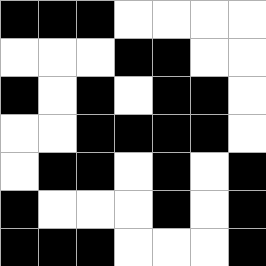[["black", "black", "black", "white", "white", "white", "white"], ["white", "white", "white", "black", "black", "white", "white"], ["black", "white", "black", "white", "black", "black", "white"], ["white", "white", "black", "black", "black", "black", "white"], ["white", "black", "black", "white", "black", "white", "black"], ["black", "white", "white", "white", "black", "white", "black"], ["black", "black", "black", "white", "white", "white", "black"]]